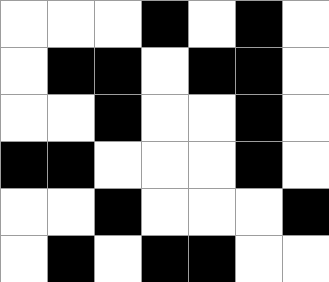[["white", "white", "white", "black", "white", "black", "white"], ["white", "black", "black", "white", "black", "black", "white"], ["white", "white", "black", "white", "white", "black", "white"], ["black", "black", "white", "white", "white", "black", "white"], ["white", "white", "black", "white", "white", "white", "black"], ["white", "black", "white", "black", "black", "white", "white"]]